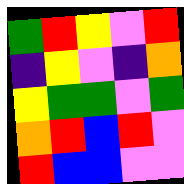[["green", "red", "yellow", "violet", "red"], ["indigo", "yellow", "violet", "indigo", "orange"], ["yellow", "green", "green", "violet", "green"], ["orange", "red", "blue", "red", "violet"], ["red", "blue", "blue", "violet", "violet"]]